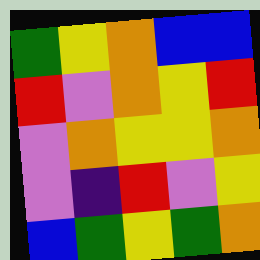[["green", "yellow", "orange", "blue", "blue"], ["red", "violet", "orange", "yellow", "red"], ["violet", "orange", "yellow", "yellow", "orange"], ["violet", "indigo", "red", "violet", "yellow"], ["blue", "green", "yellow", "green", "orange"]]